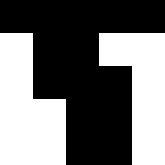[["black", "black", "black", "black", "black"], ["white", "black", "black", "white", "white"], ["white", "black", "black", "black", "white"], ["white", "white", "black", "black", "white"], ["white", "white", "black", "black", "white"]]